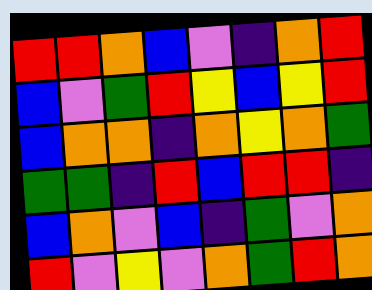[["red", "red", "orange", "blue", "violet", "indigo", "orange", "red"], ["blue", "violet", "green", "red", "yellow", "blue", "yellow", "red"], ["blue", "orange", "orange", "indigo", "orange", "yellow", "orange", "green"], ["green", "green", "indigo", "red", "blue", "red", "red", "indigo"], ["blue", "orange", "violet", "blue", "indigo", "green", "violet", "orange"], ["red", "violet", "yellow", "violet", "orange", "green", "red", "orange"]]